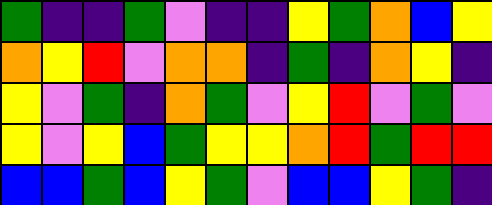[["green", "indigo", "indigo", "green", "violet", "indigo", "indigo", "yellow", "green", "orange", "blue", "yellow"], ["orange", "yellow", "red", "violet", "orange", "orange", "indigo", "green", "indigo", "orange", "yellow", "indigo"], ["yellow", "violet", "green", "indigo", "orange", "green", "violet", "yellow", "red", "violet", "green", "violet"], ["yellow", "violet", "yellow", "blue", "green", "yellow", "yellow", "orange", "red", "green", "red", "red"], ["blue", "blue", "green", "blue", "yellow", "green", "violet", "blue", "blue", "yellow", "green", "indigo"]]